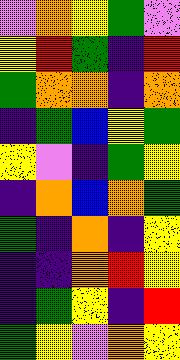[["violet", "orange", "yellow", "green", "violet"], ["yellow", "red", "green", "indigo", "red"], ["green", "orange", "orange", "indigo", "orange"], ["indigo", "green", "blue", "yellow", "green"], ["yellow", "violet", "indigo", "green", "yellow"], ["indigo", "orange", "blue", "orange", "green"], ["green", "indigo", "orange", "indigo", "yellow"], ["indigo", "indigo", "orange", "red", "yellow"], ["indigo", "green", "yellow", "indigo", "red"], ["green", "yellow", "violet", "orange", "yellow"]]